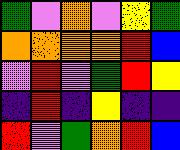[["green", "violet", "orange", "violet", "yellow", "green"], ["orange", "orange", "orange", "orange", "red", "blue"], ["violet", "red", "violet", "green", "red", "yellow"], ["indigo", "red", "indigo", "yellow", "indigo", "indigo"], ["red", "violet", "green", "orange", "red", "blue"]]